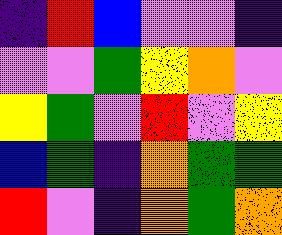[["indigo", "red", "blue", "violet", "violet", "indigo"], ["violet", "violet", "green", "yellow", "orange", "violet"], ["yellow", "green", "violet", "red", "violet", "yellow"], ["blue", "green", "indigo", "orange", "green", "green"], ["red", "violet", "indigo", "orange", "green", "orange"]]